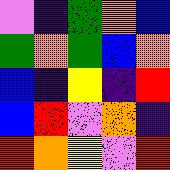[["violet", "indigo", "green", "orange", "blue"], ["green", "orange", "green", "blue", "orange"], ["blue", "indigo", "yellow", "indigo", "red"], ["blue", "red", "violet", "orange", "indigo"], ["red", "orange", "yellow", "violet", "red"]]